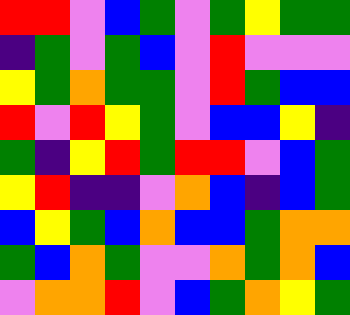[["red", "red", "violet", "blue", "green", "violet", "green", "yellow", "green", "green"], ["indigo", "green", "violet", "green", "blue", "violet", "red", "violet", "violet", "violet"], ["yellow", "green", "orange", "green", "green", "violet", "red", "green", "blue", "blue"], ["red", "violet", "red", "yellow", "green", "violet", "blue", "blue", "yellow", "indigo"], ["green", "indigo", "yellow", "red", "green", "red", "red", "violet", "blue", "green"], ["yellow", "red", "indigo", "indigo", "violet", "orange", "blue", "indigo", "blue", "green"], ["blue", "yellow", "green", "blue", "orange", "blue", "blue", "green", "orange", "orange"], ["green", "blue", "orange", "green", "violet", "violet", "orange", "green", "orange", "blue"], ["violet", "orange", "orange", "red", "violet", "blue", "green", "orange", "yellow", "green"]]